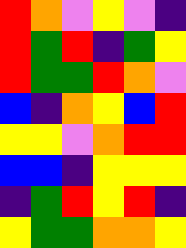[["red", "orange", "violet", "yellow", "violet", "indigo"], ["red", "green", "red", "indigo", "green", "yellow"], ["red", "green", "green", "red", "orange", "violet"], ["blue", "indigo", "orange", "yellow", "blue", "red"], ["yellow", "yellow", "violet", "orange", "red", "red"], ["blue", "blue", "indigo", "yellow", "yellow", "yellow"], ["indigo", "green", "red", "yellow", "red", "indigo"], ["yellow", "green", "green", "orange", "orange", "yellow"]]